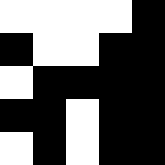[["white", "white", "white", "white", "black"], ["black", "white", "white", "black", "black"], ["white", "black", "black", "black", "black"], ["black", "black", "white", "black", "black"], ["white", "black", "white", "black", "black"]]